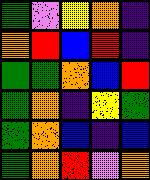[["green", "violet", "yellow", "orange", "indigo"], ["orange", "red", "blue", "red", "indigo"], ["green", "green", "orange", "blue", "red"], ["green", "orange", "indigo", "yellow", "green"], ["green", "orange", "blue", "indigo", "blue"], ["green", "orange", "red", "violet", "orange"]]